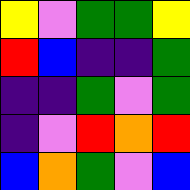[["yellow", "violet", "green", "green", "yellow"], ["red", "blue", "indigo", "indigo", "green"], ["indigo", "indigo", "green", "violet", "green"], ["indigo", "violet", "red", "orange", "red"], ["blue", "orange", "green", "violet", "blue"]]